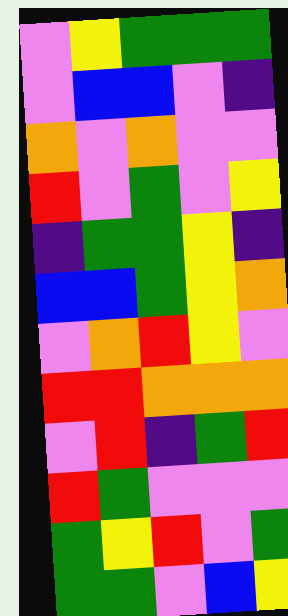[["violet", "yellow", "green", "green", "green"], ["violet", "blue", "blue", "violet", "indigo"], ["orange", "violet", "orange", "violet", "violet"], ["red", "violet", "green", "violet", "yellow"], ["indigo", "green", "green", "yellow", "indigo"], ["blue", "blue", "green", "yellow", "orange"], ["violet", "orange", "red", "yellow", "violet"], ["red", "red", "orange", "orange", "orange"], ["violet", "red", "indigo", "green", "red"], ["red", "green", "violet", "violet", "violet"], ["green", "yellow", "red", "violet", "green"], ["green", "green", "violet", "blue", "yellow"]]